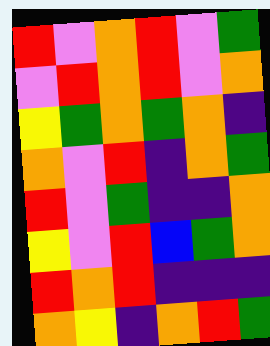[["red", "violet", "orange", "red", "violet", "green"], ["violet", "red", "orange", "red", "violet", "orange"], ["yellow", "green", "orange", "green", "orange", "indigo"], ["orange", "violet", "red", "indigo", "orange", "green"], ["red", "violet", "green", "indigo", "indigo", "orange"], ["yellow", "violet", "red", "blue", "green", "orange"], ["red", "orange", "red", "indigo", "indigo", "indigo"], ["orange", "yellow", "indigo", "orange", "red", "green"]]